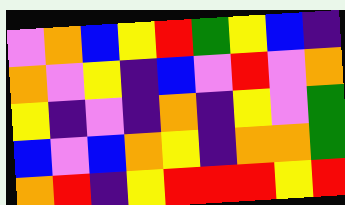[["violet", "orange", "blue", "yellow", "red", "green", "yellow", "blue", "indigo"], ["orange", "violet", "yellow", "indigo", "blue", "violet", "red", "violet", "orange"], ["yellow", "indigo", "violet", "indigo", "orange", "indigo", "yellow", "violet", "green"], ["blue", "violet", "blue", "orange", "yellow", "indigo", "orange", "orange", "green"], ["orange", "red", "indigo", "yellow", "red", "red", "red", "yellow", "red"]]